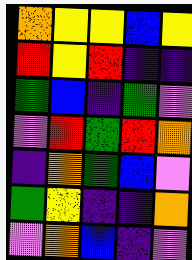[["orange", "yellow", "yellow", "blue", "yellow"], ["red", "yellow", "red", "indigo", "indigo"], ["green", "blue", "indigo", "green", "violet"], ["violet", "red", "green", "red", "orange"], ["indigo", "orange", "green", "blue", "violet"], ["green", "yellow", "indigo", "indigo", "orange"], ["violet", "orange", "blue", "indigo", "violet"]]